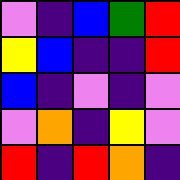[["violet", "indigo", "blue", "green", "red"], ["yellow", "blue", "indigo", "indigo", "red"], ["blue", "indigo", "violet", "indigo", "violet"], ["violet", "orange", "indigo", "yellow", "violet"], ["red", "indigo", "red", "orange", "indigo"]]